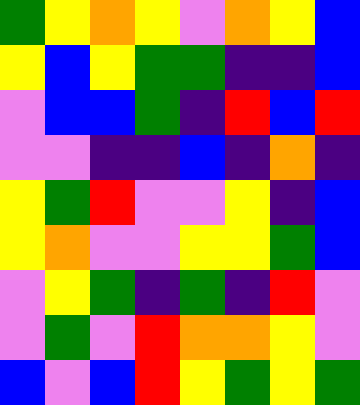[["green", "yellow", "orange", "yellow", "violet", "orange", "yellow", "blue"], ["yellow", "blue", "yellow", "green", "green", "indigo", "indigo", "blue"], ["violet", "blue", "blue", "green", "indigo", "red", "blue", "red"], ["violet", "violet", "indigo", "indigo", "blue", "indigo", "orange", "indigo"], ["yellow", "green", "red", "violet", "violet", "yellow", "indigo", "blue"], ["yellow", "orange", "violet", "violet", "yellow", "yellow", "green", "blue"], ["violet", "yellow", "green", "indigo", "green", "indigo", "red", "violet"], ["violet", "green", "violet", "red", "orange", "orange", "yellow", "violet"], ["blue", "violet", "blue", "red", "yellow", "green", "yellow", "green"]]